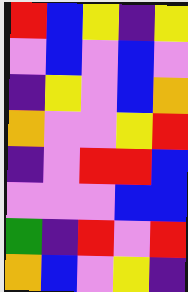[["red", "blue", "yellow", "indigo", "yellow"], ["violet", "blue", "violet", "blue", "violet"], ["indigo", "yellow", "violet", "blue", "orange"], ["orange", "violet", "violet", "yellow", "red"], ["indigo", "violet", "red", "red", "blue"], ["violet", "violet", "violet", "blue", "blue"], ["green", "indigo", "red", "violet", "red"], ["orange", "blue", "violet", "yellow", "indigo"]]